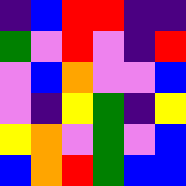[["indigo", "blue", "red", "red", "indigo", "indigo"], ["green", "violet", "red", "violet", "indigo", "red"], ["violet", "blue", "orange", "violet", "violet", "blue"], ["violet", "indigo", "yellow", "green", "indigo", "yellow"], ["yellow", "orange", "violet", "green", "violet", "blue"], ["blue", "orange", "red", "green", "blue", "blue"]]